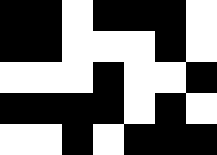[["black", "black", "white", "black", "black", "black", "white"], ["black", "black", "white", "white", "white", "black", "white"], ["white", "white", "white", "black", "white", "white", "black"], ["black", "black", "black", "black", "white", "black", "white"], ["white", "white", "black", "white", "black", "black", "black"]]